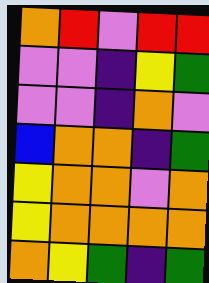[["orange", "red", "violet", "red", "red"], ["violet", "violet", "indigo", "yellow", "green"], ["violet", "violet", "indigo", "orange", "violet"], ["blue", "orange", "orange", "indigo", "green"], ["yellow", "orange", "orange", "violet", "orange"], ["yellow", "orange", "orange", "orange", "orange"], ["orange", "yellow", "green", "indigo", "green"]]